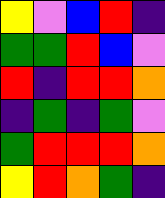[["yellow", "violet", "blue", "red", "indigo"], ["green", "green", "red", "blue", "violet"], ["red", "indigo", "red", "red", "orange"], ["indigo", "green", "indigo", "green", "violet"], ["green", "red", "red", "red", "orange"], ["yellow", "red", "orange", "green", "indigo"]]